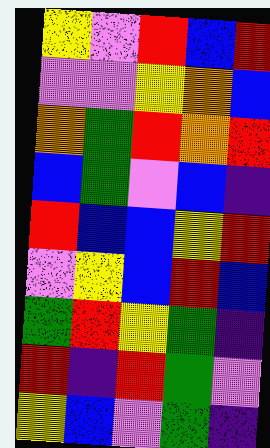[["yellow", "violet", "red", "blue", "red"], ["violet", "violet", "yellow", "orange", "blue"], ["orange", "green", "red", "orange", "red"], ["blue", "green", "violet", "blue", "indigo"], ["red", "blue", "blue", "yellow", "red"], ["violet", "yellow", "blue", "red", "blue"], ["green", "red", "yellow", "green", "indigo"], ["red", "indigo", "red", "green", "violet"], ["yellow", "blue", "violet", "green", "indigo"]]